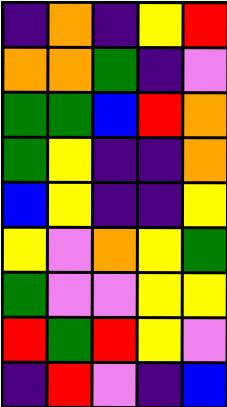[["indigo", "orange", "indigo", "yellow", "red"], ["orange", "orange", "green", "indigo", "violet"], ["green", "green", "blue", "red", "orange"], ["green", "yellow", "indigo", "indigo", "orange"], ["blue", "yellow", "indigo", "indigo", "yellow"], ["yellow", "violet", "orange", "yellow", "green"], ["green", "violet", "violet", "yellow", "yellow"], ["red", "green", "red", "yellow", "violet"], ["indigo", "red", "violet", "indigo", "blue"]]